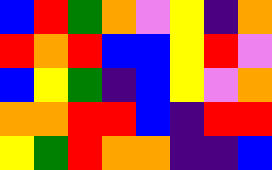[["blue", "red", "green", "orange", "violet", "yellow", "indigo", "orange"], ["red", "orange", "red", "blue", "blue", "yellow", "red", "violet"], ["blue", "yellow", "green", "indigo", "blue", "yellow", "violet", "orange"], ["orange", "orange", "red", "red", "blue", "indigo", "red", "red"], ["yellow", "green", "red", "orange", "orange", "indigo", "indigo", "blue"]]